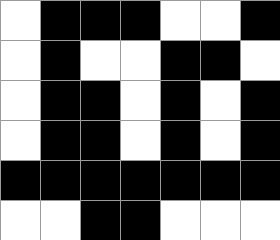[["white", "black", "black", "black", "white", "white", "black"], ["white", "black", "white", "white", "black", "black", "white"], ["white", "black", "black", "white", "black", "white", "black"], ["white", "black", "black", "white", "black", "white", "black"], ["black", "black", "black", "black", "black", "black", "black"], ["white", "white", "black", "black", "white", "white", "white"]]